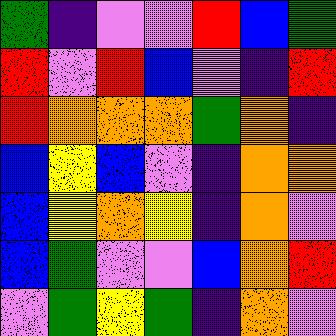[["green", "indigo", "violet", "violet", "red", "blue", "green"], ["red", "violet", "red", "blue", "violet", "indigo", "red"], ["red", "orange", "orange", "orange", "green", "orange", "indigo"], ["blue", "yellow", "blue", "violet", "indigo", "orange", "orange"], ["blue", "yellow", "orange", "yellow", "indigo", "orange", "violet"], ["blue", "green", "violet", "violet", "blue", "orange", "red"], ["violet", "green", "yellow", "green", "indigo", "orange", "violet"]]